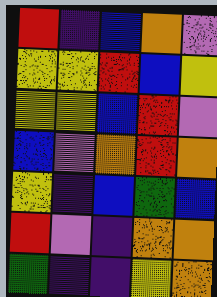[["red", "indigo", "blue", "orange", "violet"], ["yellow", "yellow", "red", "blue", "yellow"], ["yellow", "yellow", "blue", "red", "violet"], ["blue", "violet", "orange", "red", "orange"], ["yellow", "indigo", "blue", "green", "blue"], ["red", "violet", "indigo", "orange", "orange"], ["green", "indigo", "indigo", "yellow", "orange"]]